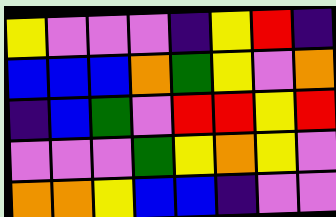[["yellow", "violet", "violet", "violet", "indigo", "yellow", "red", "indigo"], ["blue", "blue", "blue", "orange", "green", "yellow", "violet", "orange"], ["indigo", "blue", "green", "violet", "red", "red", "yellow", "red"], ["violet", "violet", "violet", "green", "yellow", "orange", "yellow", "violet"], ["orange", "orange", "yellow", "blue", "blue", "indigo", "violet", "violet"]]